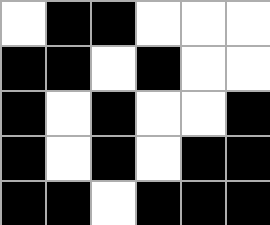[["white", "black", "black", "white", "white", "white"], ["black", "black", "white", "black", "white", "white"], ["black", "white", "black", "white", "white", "black"], ["black", "white", "black", "white", "black", "black"], ["black", "black", "white", "black", "black", "black"]]